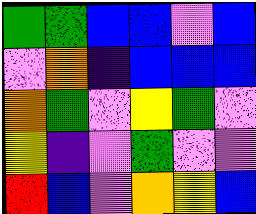[["green", "green", "blue", "blue", "violet", "blue"], ["violet", "orange", "indigo", "blue", "blue", "blue"], ["orange", "green", "violet", "yellow", "green", "violet"], ["yellow", "indigo", "violet", "green", "violet", "violet"], ["red", "blue", "violet", "orange", "yellow", "blue"]]